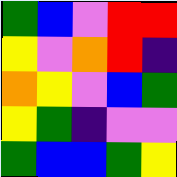[["green", "blue", "violet", "red", "red"], ["yellow", "violet", "orange", "red", "indigo"], ["orange", "yellow", "violet", "blue", "green"], ["yellow", "green", "indigo", "violet", "violet"], ["green", "blue", "blue", "green", "yellow"]]